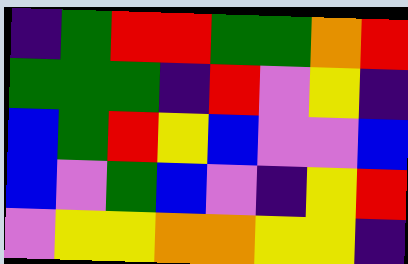[["indigo", "green", "red", "red", "green", "green", "orange", "red"], ["green", "green", "green", "indigo", "red", "violet", "yellow", "indigo"], ["blue", "green", "red", "yellow", "blue", "violet", "violet", "blue"], ["blue", "violet", "green", "blue", "violet", "indigo", "yellow", "red"], ["violet", "yellow", "yellow", "orange", "orange", "yellow", "yellow", "indigo"]]